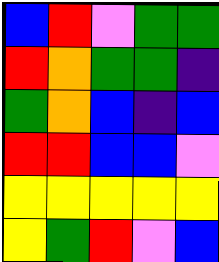[["blue", "red", "violet", "green", "green"], ["red", "orange", "green", "green", "indigo"], ["green", "orange", "blue", "indigo", "blue"], ["red", "red", "blue", "blue", "violet"], ["yellow", "yellow", "yellow", "yellow", "yellow"], ["yellow", "green", "red", "violet", "blue"]]